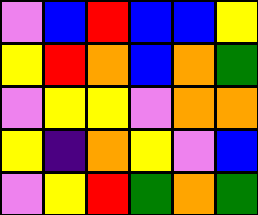[["violet", "blue", "red", "blue", "blue", "yellow"], ["yellow", "red", "orange", "blue", "orange", "green"], ["violet", "yellow", "yellow", "violet", "orange", "orange"], ["yellow", "indigo", "orange", "yellow", "violet", "blue"], ["violet", "yellow", "red", "green", "orange", "green"]]